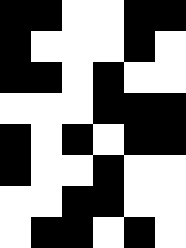[["black", "black", "white", "white", "black", "black"], ["black", "white", "white", "white", "black", "white"], ["black", "black", "white", "black", "white", "white"], ["white", "white", "white", "black", "black", "black"], ["black", "white", "black", "white", "black", "black"], ["black", "white", "white", "black", "white", "white"], ["white", "white", "black", "black", "white", "white"], ["white", "black", "black", "white", "black", "white"]]